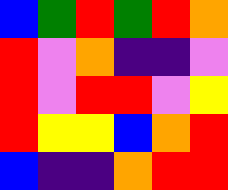[["blue", "green", "red", "green", "red", "orange"], ["red", "violet", "orange", "indigo", "indigo", "violet"], ["red", "violet", "red", "red", "violet", "yellow"], ["red", "yellow", "yellow", "blue", "orange", "red"], ["blue", "indigo", "indigo", "orange", "red", "red"]]